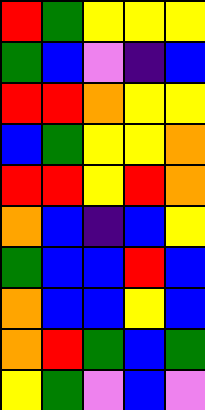[["red", "green", "yellow", "yellow", "yellow"], ["green", "blue", "violet", "indigo", "blue"], ["red", "red", "orange", "yellow", "yellow"], ["blue", "green", "yellow", "yellow", "orange"], ["red", "red", "yellow", "red", "orange"], ["orange", "blue", "indigo", "blue", "yellow"], ["green", "blue", "blue", "red", "blue"], ["orange", "blue", "blue", "yellow", "blue"], ["orange", "red", "green", "blue", "green"], ["yellow", "green", "violet", "blue", "violet"]]